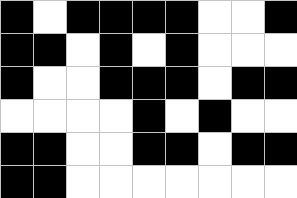[["black", "white", "black", "black", "black", "black", "white", "white", "black"], ["black", "black", "white", "black", "white", "black", "white", "white", "white"], ["black", "white", "white", "black", "black", "black", "white", "black", "black"], ["white", "white", "white", "white", "black", "white", "black", "white", "white"], ["black", "black", "white", "white", "black", "black", "white", "black", "black"], ["black", "black", "white", "white", "white", "white", "white", "white", "white"]]